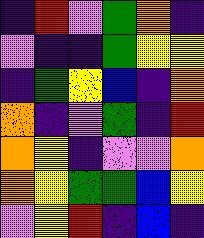[["indigo", "red", "violet", "green", "orange", "indigo"], ["violet", "indigo", "indigo", "green", "yellow", "yellow"], ["indigo", "green", "yellow", "blue", "indigo", "orange"], ["orange", "indigo", "violet", "green", "indigo", "red"], ["orange", "yellow", "indigo", "violet", "violet", "orange"], ["orange", "yellow", "green", "green", "blue", "yellow"], ["violet", "yellow", "red", "indigo", "blue", "indigo"]]